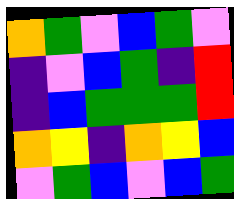[["orange", "green", "violet", "blue", "green", "violet"], ["indigo", "violet", "blue", "green", "indigo", "red"], ["indigo", "blue", "green", "green", "green", "red"], ["orange", "yellow", "indigo", "orange", "yellow", "blue"], ["violet", "green", "blue", "violet", "blue", "green"]]